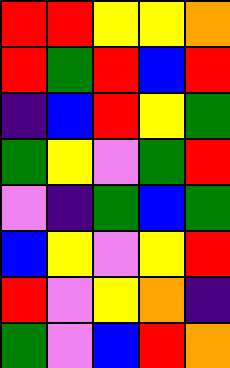[["red", "red", "yellow", "yellow", "orange"], ["red", "green", "red", "blue", "red"], ["indigo", "blue", "red", "yellow", "green"], ["green", "yellow", "violet", "green", "red"], ["violet", "indigo", "green", "blue", "green"], ["blue", "yellow", "violet", "yellow", "red"], ["red", "violet", "yellow", "orange", "indigo"], ["green", "violet", "blue", "red", "orange"]]